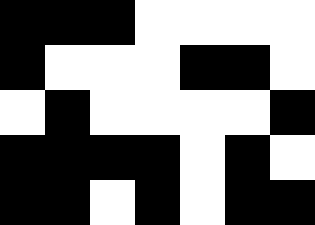[["black", "black", "black", "white", "white", "white", "white"], ["black", "white", "white", "white", "black", "black", "white"], ["white", "black", "white", "white", "white", "white", "black"], ["black", "black", "black", "black", "white", "black", "white"], ["black", "black", "white", "black", "white", "black", "black"]]